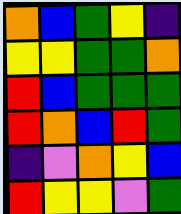[["orange", "blue", "green", "yellow", "indigo"], ["yellow", "yellow", "green", "green", "orange"], ["red", "blue", "green", "green", "green"], ["red", "orange", "blue", "red", "green"], ["indigo", "violet", "orange", "yellow", "blue"], ["red", "yellow", "yellow", "violet", "green"]]